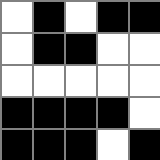[["white", "black", "white", "black", "black"], ["white", "black", "black", "white", "white"], ["white", "white", "white", "white", "white"], ["black", "black", "black", "black", "white"], ["black", "black", "black", "white", "black"]]